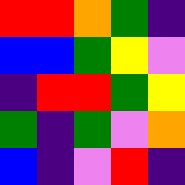[["red", "red", "orange", "green", "indigo"], ["blue", "blue", "green", "yellow", "violet"], ["indigo", "red", "red", "green", "yellow"], ["green", "indigo", "green", "violet", "orange"], ["blue", "indigo", "violet", "red", "indigo"]]